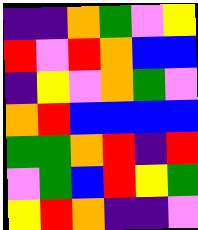[["indigo", "indigo", "orange", "green", "violet", "yellow"], ["red", "violet", "red", "orange", "blue", "blue"], ["indigo", "yellow", "violet", "orange", "green", "violet"], ["orange", "red", "blue", "blue", "blue", "blue"], ["green", "green", "orange", "red", "indigo", "red"], ["violet", "green", "blue", "red", "yellow", "green"], ["yellow", "red", "orange", "indigo", "indigo", "violet"]]